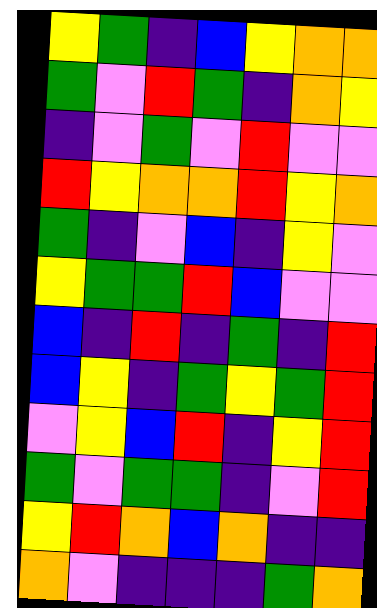[["yellow", "green", "indigo", "blue", "yellow", "orange", "orange"], ["green", "violet", "red", "green", "indigo", "orange", "yellow"], ["indigo", "violet", "green", "violet", "red", "violet", "violet"], ["red", "yellow", "orange", "orange", "red", "yellow", "orange"], ["green", "indigo", "violet", "blue", "indigo", "yellow", "violet"], ["yellow", "green", "green", "red", "blue", "violet", "violet"], ["blue", "indigo", "red", "indigo", "green", "indigo", "red"], ["blue", "yellow", "indigo", "green", "yellow", "green", "red"], ["violet", "yellow", "blue", "red", "indigo", "yellow", "red"], ["green", "violet", "green", "green", "indigo", "violet", "red"], ["yellow", "red", "orange", "blue", "orange", "indigo", "indigo"], ["orange", "violet", "indigo", "indigo", "indigo", "green", "orange"]]